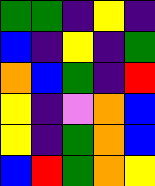[["green", "green", "indigo", "yellow", "indigo"], ["blue", "indigo", "yellow", "indigo", "green"], ["orange", "blue", "green", "indigo", "red"], ["yellow", "indigo", "violet", "orange", "blue"], ["yellow", "indigo", "green", "orange", "blue"], ["blue", "red", "green", "orange", "yellow"]]